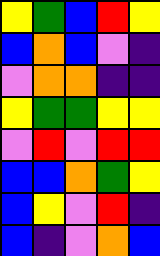[["yellow", "green", "blue", "red", "yellow"], ["blue", "orange", "blue", "violet", "indigo"], ["violet", "orange", "orange", "indigo", "indigo"], ["yellow", "green", "green", "yellow", "yellow"], ["violet", "red", "violet", "red", "red"], ["blue", "blue", "orange", "green", "yellow"], ["blue", "yellow", "violet", "red", "indigo"], ["blue", "indigo", "violet", "orange", "blue"]]